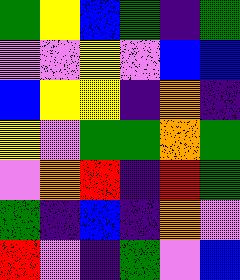[["green", "yellow", "blue", "green", "indigo", "green"], ["violet", "violet", "yellow", "violet", "blue", "blue"], ["blue", "yellow", "yellow", "indigo", "orange", "indigo"], ["yellow", "violet", "green", "green", "orange", "green"], ["violet", "orange", "red", "indigo", "red", "green"], ["green", "indigo", "blue", "indigo", "orange", "violet"], ["red", "violet", "indigo", "green", "violet", "blue"]]